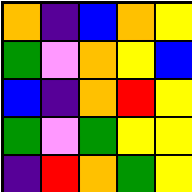[["orange", "indigo", "blue", "orange", "yellow"], ["green", "violet", "orange", "yellow", "blue"], ["blue", "indigo", "orange", "red", "yellow"], ["green", "violet", "green", "yellow", "yellow"], ["indigo", "red", "orange", "green", "yellow"]]